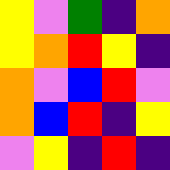[["yellow", "violet", "green", "indigo", "orange"], ["yellow", "orange", "red", "yellow", "indigo"], ["orange", "violet", "blue", "red", "violet"], ["orange", "blue", "red", "indigo", "yellow"], ["violet", "yellow", "indigo", "red", "indigo"]]